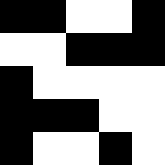[["black", "black", "white", "white", "black"], ["white", "white", "black", "black", "black"], ["black", "white", "white", "white", "white"], ["black", "black", "black", "white", "white"], ["black", "white", "white", "black", "white"]]